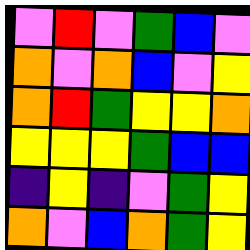[["violet", "red", "violet", "green", "blue", "violet"], ["orange", "violet", "orange", "blue", "violet", "yellow"], ["orange", "red", "green", "yellow", "yellow", "orange"], ["yellow", "yellow", "yellow", "green", "blue", "blue"], ["indigo", "yellow", "indigo", "violet", "green", "yellow"], ["orange", "violet", "blue", "orange", "green", "yellow"]]